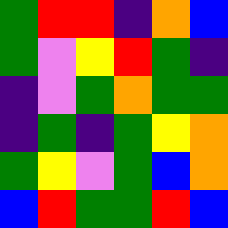[["green", "red", "red", "indigo", "orange", "blue"], ["green", "violet", "yellow", "red", "green", "indigo"], ["indigo", "violet", "green", "orange", "green", "green"], ["indigo", "green", "indigo", "green", "yellow", "orange"], ["green", "yellow", "violet", "green", "blue", "orange"], ["blue", "red", "green", "green", "red", "blue"]]